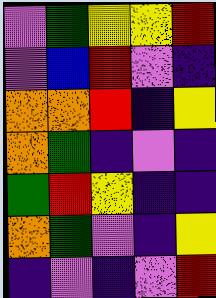[["violet", "green", "yellow", "yellow", "red"], ["violet", "blue", "red", "violet", "indigo"], ["orange", "orange", "red", "indigo", "yellow"], ["orange", "green", "indigo", "violet", "indigo"], ["green", "red", "yellow", "indigo", "indigo"], ["orange", "green", "violet", "indigo", "yellow"], ["indigo", "violet", "indigo", "violet", "red"]]